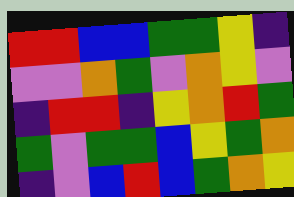[["red", "red", "blue", "blue", "green", "green", "yellow", "indigo"], ["violet", "violet", "orange", "green", "violet", "orange", "yellow", "violet"], ["indigo", "red", "red", "indigo", "yellow", "orange", "red", "green"], ["green", "violet", "green", "green", "blue", "yellow", "green", "orange"], ["indigo", "violet", "blue", "red", "blue", "green", "orange", "yellow"]]